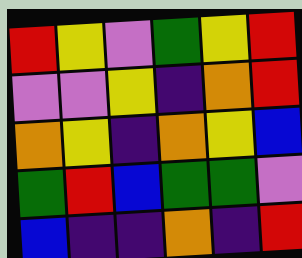[["red", "yellow", "violet", "green", "yellow", "red"], ["violet", "violet", "yellow", "indigo", "orange", "red"], ["orange", "yellow", "indigo", "orange", "yellow", "blue"], ["green", "red", "blue", "green", "green", "violet"], ["blue", "indigo", "indigo", "orange", "indigo", "red"]]